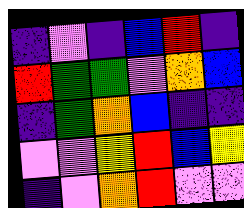[["indigo", "violet", "indigo", "blue", "red", "indigo"], ["red", "green", "green", "violet", "orange", "blue"], ["indigo", "green", "orange", "blue", "indigo", "indigo"], ["violet", "violet", "yellow", "red", "blue", "yellow"], ["indigo", "violet", "orange", "red", "violet", "violet"]]